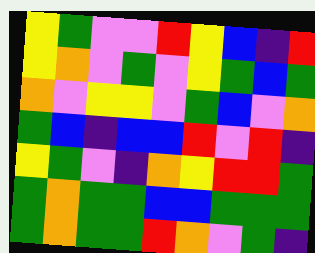[["yellow", "green", "violet", "violet", "red", "yellow", "blue", "indigo", "red"], ["yellow", "orange", "violet", "green", "violet", "yellow", "green", "blue", "green"], ["orange", "violet", "yellow", "yellow", "violet", "green", "blue", "violet", "orange"], ["green", "blue", "indigo", "blue", "blue", "red", "violet", "red", "indigo"], ["yellow", "green", "violet", "indigo", "orange", "yellow", "red", "red", "green"], ["green", "orange", "green", "green", "blue", "blue", "green", "green", "green"], ["green", "orange", "green", "green", "red", "orange", "violet", "green", "indigo"]]